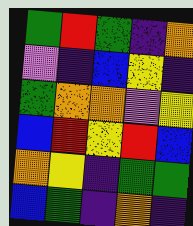[["green", "red", "green", "indigo", "orange"], ["violet", "indigo", "blue", "yellow", "indigo"], ["green", "orange", "orange", "violet", "yellow"], ["blue", "red", "yellow", "red", "blue"], ["orange", "yellow", "indigo", "green", "green"], ["blue", "green", "indigo", "orange", "indigo"]]